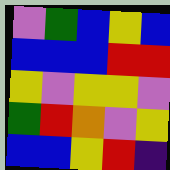[["violet", "green", "blue", "yellow", "blue"], ["blue", "blue", "blue", "red", "red"], ["yellow", "violet", "yellow", "yellow", "violet"], ["green", "red", "orange", "violet", "yellow"], ["blue", "blue", "yellow", "red", "indigo"]]